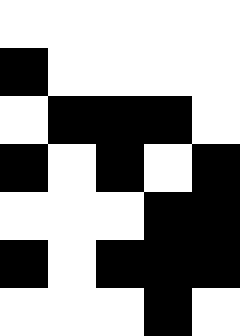[["white", "white", "white", "white", "white"], ["black", "white", "white", "white", "white"], ["white", "black", "black", "black", "white"], ["black", "white", "black", "white", "black"], ["white", "white", "white", "black", "black"], ["black", "white", "black", "black", "black"], ["white", "white", "white", "black", "white"]]